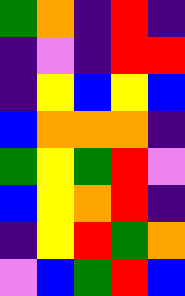[["green", "orange", "indigo", "red", "indigo"], ["indigo", "violet", "indigo", "red", "red"], ["indigo", "yellow", "blue", "yellow", "blue"], ["blue", "orange", "orange", "orange", "indigo"], ["green", "yellow", "green", "red", "violet"], ["blue", "yellow", "orange", "red", "indigo"], ["indigo", "yellow", "red", "green", "orange"], ["violet", "blue", "green", "red", "blue"]]